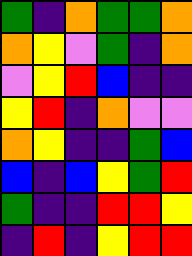[["green", "indigo", "orange", "green", "green", "orange"], ["orange", "yellow", "violet", "green", "indigo", "orange"], ["violet", "yellow", "red", "blue", "indigo", "indigo"], ["yellow", "red", "indigo", "orange", "violet", "violet"], ["orange", "yellow", "indigo", "indigo", "green", "blue"], ["blue", "indigo", "blue", "yellow", "green", "red"], ["green", "indigo", "indigo", "red", "red", "yellow"], ["indigo", "red", "indigo", "yellow", "red", "red"]]